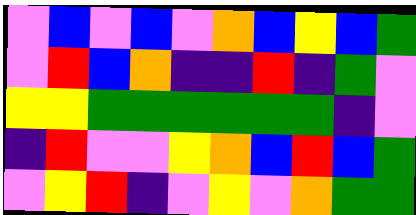[["violet", "blue", "violet", "blue", "violet", "orange", "blue", "yellow", "blue", "green"], ["violet", "red", "blue", "orange", "indigo", "indigo", "red", "indigo", "green", "violet"], ["yellow", "yellow", "green", "green", "green", "green", "green", "green", "indigo", "violet"], ["indigo", "red", "violet", "violet", "yellow", "orange", "blue", "red", "blue", "green"], ["violet", "yellow", "red", "indigo", "violet", "yellow", "violet", "orange", "green", "green"]]